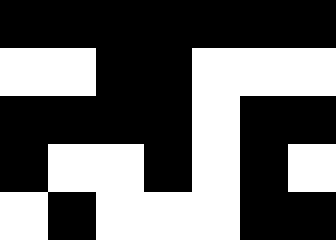[["black", "black", "black", "black", "black", "black", "black"], ["white", "white", "black", "black", "white", "white", "white"], ["black", "black", "black", "black", "white", "black", "black"], ["black", "white", "white", "black", "white", "black", "white"], ["white", "black", "white", "white", "white", "black", "black"]]